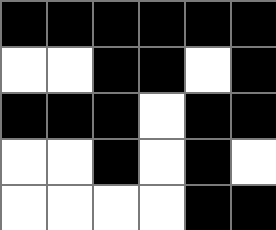[["black", "black", "black", "black", "black", "black"], ["white", "white", "black", "black", "white", "black"], ["black", "black", "black", "white", "black", "black"], ["white", "white", "black", "white", "black", "white"], ["white", "white", "white", "white", "black", "black"]]